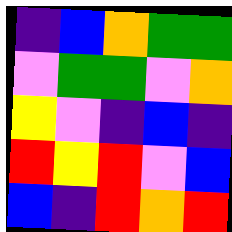[["indigo", "blue", "orange", "green", "green"], ["violet", "green", "green", "violet", "orange"], ["yellow", "violet", "indigo", "blue", "indigo"], ["red", "yellow", "red", "violet", "blue"], ["blue", "indigo", "red", "orange", "red"]]